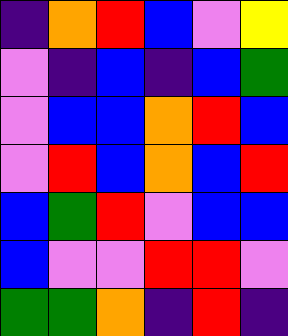[["indigo", "orange", "red", "blue", "violet", "yellow"], ["violet", "indigo", "blue", "indigo", "blue", "green"], ["violet", "blue", "blue", "orange", "red", "blue"], ["violet", "red", "blue", "orange", "blue", "red"], ["blue", "green", "red", "violet", "blue", "blue"], ["blue", "violet", "violet", "red", "red", "violet"], ["green", "green", "orange", "indigo", "red", "indigo"]]